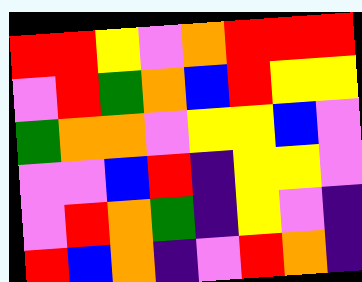[["red", "red", "yellow", "violet", "orange", "red", "red", "red"], ["violet", "red", "green", "orange", "blue", "red", "yellow", "yellow"], ["green", "orange", "orange", "violet", "yellow", "yellow", "blue", "violet"], ["violet", "violet", "blue", "red", "indigo", "yellow", "yellow", "violet"], ["violet", "red", "orange", "green", "indigo", "yellow", "violet", "indigo"], ["red", "blue", "orange", "indigo", "violet", "red", "orange", "indigo"]]